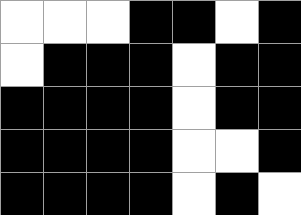[["white", "white", "white", "black", "black", "white", "black"], ["white", "black", "black", "black", "white", "black", "black"], ["black", "black", "black", "black", "white", "black", "black"], ["black", "black", "black", "black", "white", "white", "black"], ["black", "black", "black", "black", "white", "black", "white"]]